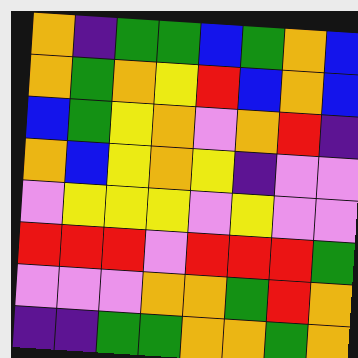[["orange", "indigo", "green", "green", "blue", "green", "orange", "blue"], ["orange", "green", "orange", "yellow", "red", "blue", "orange", "blue"], ["blue", "green", "yellow", "orange", "violet", "orange", "red", "indigo"], ["orange", "blue", "yellow", "orange", "yellow", "indigo", "violet", "violet"], ["violet", "yellow", "yellow", "yellow", "violet", "yellow", "violet", "violet"], ["red", "red", "red", "violet", "red", "red", "red", "green"], ["violet", "violet", "violet", "orange", "orange", "green", "red", "orange"], ["indigo", "indigo", "green", "green", "orange", "orange", "green", "orange"]]